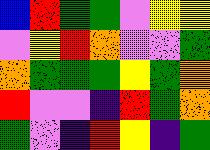[["blue", "red", "green", "green", "violet", "yellow", "yellow"], ["violet", "yellow", "red", "orange", "violet", "violet", "green"], ["orange", "green", "green", "green", "yellow", "green", "orange"], ["red", "violet", "violet", "indigo", "red", "green", "orange"], ["green", "violet", "indigo", "red", "yellow", "indigo", "green"]]